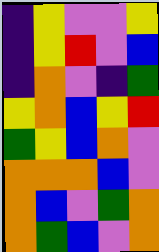[["indigo", "yellow", "violet", "violet", "yellow"], ["indigo", "yellow", "red", "violet", "blue"], ["indigo", "orange", "violet", "indigo", "green"], ["yellow", "orange", "blue", "yellow", "red"], ["green", "yellow", "blue", "orange", "violet"], ["orange", "orange", "orange", "blue", "violet"], ["orange", "blue", "violet", "green", "orange"], ["orange", "green", "blue", "violet", "orange"]]